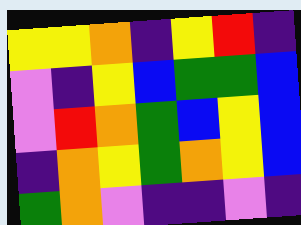[["yellow", "yellow", "orange", "indigo", "yellow", "red", "indigo"], ["violet", "indigo", "yellow", "blue", "green", "green", "blue"], ["violet", "red", "orange", "green", "blue", "yellow", "blue"], ["indigo", "orange", "yellow", "green", "orange", "yellow", "blue"], ["green", "orange", "violet", "indigo", "indigo", "violet", "indigo"]]